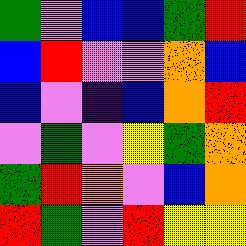[["green", "violet", "blue", "blue", "green", "red"], ["blue", "red", "violet", "violet", "orange", "blue"], ["blue", "violet", "indigo", "blue", "orange", "red"], ["violet", "green", "violet", "yellow", "green", "orange"], ["green", "red", "orange", "violet", "blue", "orange"], ["red", "green", "violet", "red", "yellow", "yellow"]]